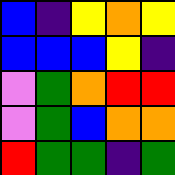[["blue", "indigo", "yellow", "orange", "yellow"], ["blue", "blue", "blue", "yellow", "indigo"], ["violet", "green", "orange", "red", "red"], ["violet", "green", "blue", "orange", "orange"], ["red", "green", "green", "indigo", "green"]]